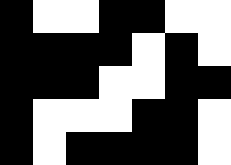[["black", "white", "white", "black", "black", "white", "white"], ["black", "black", "black", "black", "white", "black", "white"], ["black", "black", "black", "white", "white", "black", "black"], ["black", "white", "white", "white", "black", "black", "white"], ["black", "white", "black", "black", "black", "black", "white"]]